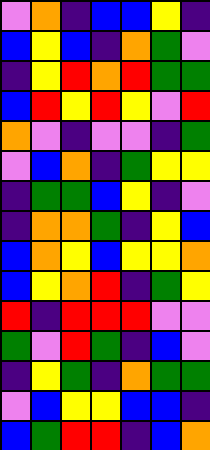[["violet", "orange", "indigo", "blue", "blue", "yellow", "indigo"], ["blue", "yellow", "blue", "indigo", "orange", "green", "violet"], ["indigo", "yellow", "red", "orange", "red", "green", "green"], ["blue", "red", "yellow", "red", "yellow", "violet", "red"], ["orange", "violet", "indigo", "violet", "violet", "indigo", "green"], ["violet", "blue", "orange", "indigo", "green", "yellow", "yellow"], ["indigo", "green", "green", "blue", "yellow", "indigo", "violet"], ["indigo", "orange", "orange", "green", "indigo", "yellow", "blue"], ["blue", "orange", "yellow", "blue", "yellow", "yellow", "orange"], ["blue", "yellow", "orange", "red", "indigo", "green", "yellow"], ["red", "indigo", "red", "red", "red", "violet", "violet"], ["green", "violet", "red", "green", "indigo", "blue", "violet"], ["indigo", "yellow", "green", "indigo", "orange", "green", "green"], ["violet", "blue", "yellow", "yellow", "blue", "blue", "indigo"], ["blue", "green", "red", "red", "indigo", "blue", "orange"]]